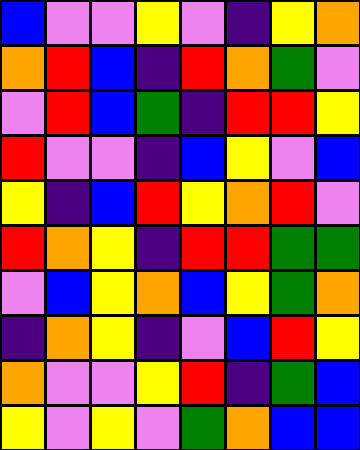[["blue", "violet", "violet", "yellow", "violet", "indigo", "yellow", "orange"], ["orange", "red", "blue", "indigo", "red", "orange", "green", "violet"], ["violet", "red", "blue", "green", "indigo", "red", "red", "yellow"], ["red", "violet", "violet", "indigo", "blue", "yellow", "violet", "blue"], ["yellow", "indigo", "blue", "red", "yellow", "orange", "red", "violet"], ["red", "orange", "yellow", "indigo", "red", "red", "green", "green"], ["violet", "blue", "yellow", "orange", "blue", "yellow", "green", "orange"], ["indigo", "orange", "yellow", "indigo", "violet", "blue", "red", "yellow"], ["orange", "violet", "violet", "yellow", "red", "indigo", "green", "blue"], ["yellow", "violet", "yellow", "violet", "green", "orange", "blue", "blue"]]